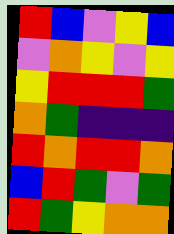[["red", "blue", "violet", "yellow", "blue"], ["violet", "orange", "yellow", "violet", "yellow"], ["yellow", "red", "red", "red", "green"], ["orange", "green", "indigo", "indigo", "indigo"], ["red", "orange", "red", "red", "orange"], ["blue", "red", "green", "violet", "green"], ["red", "green", "yellow", "orange", "orange"]]